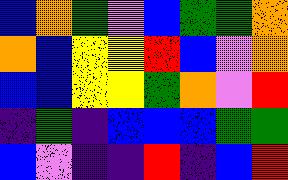[["blue", "orange", "green", "violet", "blue", "green", "green", "orange"], ["orange", "blue", "yellow", "yellow", "red", "blue", "violet", "orange"], ["blue", "blue", "yellow", "yellow", "green", "orange", "violet", "red"], ["indigo", "green", "indigo", "blue", "blue", "blue", "green", "green"], ["blue", "violet", "indigo", "indigo", "red", "indigo", "blue", "red"]]